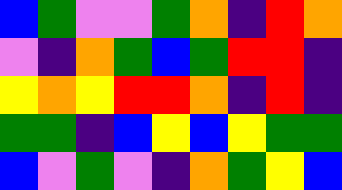[["blue", "green", "violet", "violet", "green", "orange", "indigo", "red", "orange"], ["violet", "indigo", "orange", "green", "blue", "green", "red", "red", "indigo"], ["yellow", "orange", "yellow", "red", "red", "orange", "indigo", "red", "indigo"], ["green", "green", "indigo", "blue", "yellow", "blue", "yellow", "green", "green"], ["blue", "violet", "green", "violet", "indigo", "orange", "green", "yellow", "blue"]]